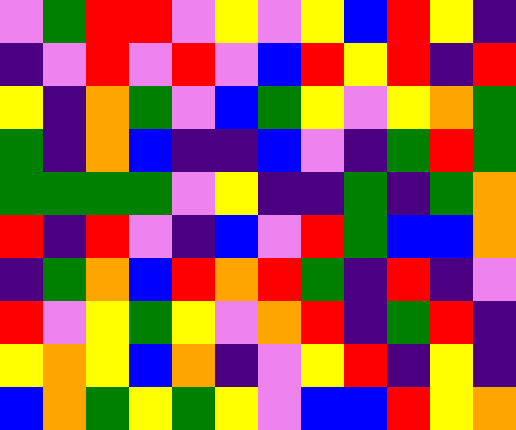[["violet", "green", "red", "red", "violet", "yellow", "violet", "yellow", "blue", "red", "yellow", "indigo"], ["indigo", "violet", "red", "violet", "red", "violet", "blue", "red", "yellow", "red", "indigo", "red"], ["yellow", "indigo", "orange", "green", "violet", "blue", "green", "yellow", "violet", "yellow", "orange", "green"], ["green", "indigo", "orange", "blue", "indigo", "indigo", "blue", "violet", "indigo", "green", "red", "green"], ["green", "green", "green", "green", "violet", "yellow", "indigo", "indigo", "green", "indigo", "green", "orange"], ["red", "indigo", "red", "violet", "indigo", "blue", "violet", "red", "green", "blue", "blue", "orange"], ["indigo", "green", "orange", "blue", "red", "orange", "red", "green", "indigo", "red", "indigo", "violet"], ["red", "violet", "yellow", "green", "yellow", "violet", "orange", "red", "indigo", "green", "red", "indigo"], ["yellow", "orange", "yellow", "blue", "orange", "indigo", "violet", "yellow", "red", "indigo", "yellow", "indigo"], ["blue", "orange", "green", "yellow", "green", "yellow", "violet", "blue", "blue", "red", "yellow", "orange"]]